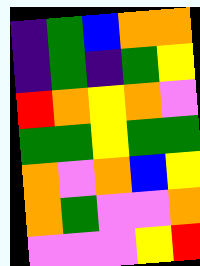[["indigo", "green", "blue", "orange", "orange"], ["indigo", "green", "indigo", "green", "yellow"], ["red", "orange", "yellow", "orange", "violet"], ["green", "green", "yellow", "green", "green"], ["orange", "violet", "orange", "blue", "yellow"], ["orange", "green", "violet", "violet", "orange"], ["violet", "violet", "violet", "yellow", "red"]]